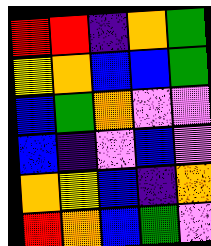[["red", "red", "indigo", "orange", "green"], ["yellow", "orange", "blue", "blue", "green"], ["blue", "green", "orange", "violet", "violet"], ["blue", "indigo", "violet", "blue", "violet"], ["orange", "yellow", "blue", "indigo", "orange"], ["red", "orange", "blue", "green", "violet"]]